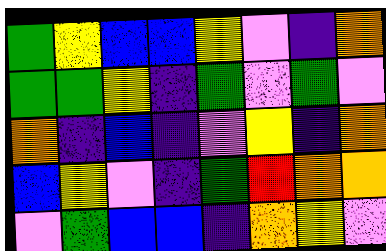[["green", "yellow", "blue", "blue", "yellow", "violet", "indigo", "orange"], ["green", "green", "yellow", "indigo", "green", "violet", "green", "violet"], ["orange", "indigo", "blue", "indigo", "violet", "yellow", "indigo", "orange"], ["blue", "yellow", "violet", "indigo", "green", "red", "orange", "orange"], ["violet", "green", "blue", "blue", "indigo", "orange", "yellow", "violet"]]